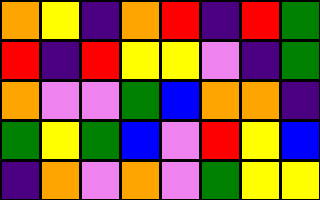[["orange", "yellow", "indigo", "orange", "red", "indigo", "red", "green"], ["red", "indigo", "red", "yellow", "yellow", "violet", "indigo", "green"], ["orange", "violet", "violet", "green", "blue", "orange", "orange", "indigo"], ["green", "yellow", "green", "blue", "violet", "red", "yellow", "blue"], ["indigo", "orange", "violet", "orange", "violet", "green", "yellow", "yellow"]]